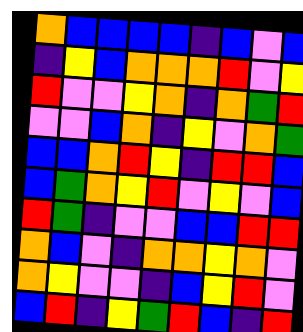[["orange", "blue", "blue", "blue", "blue", "indigo", "blue", "violet", "blue"], ["indigo", "yellow", "blue", "orange", "orange", "orange", "red", "violet", "yellow"], ["red", "violet", "violet", "yellow", "orange", "indigo", "orange", "green", "red"], ["violet", "violet", "blue", "orange", "indigo", "yellow", "violet", "orange", "green"], ["blue", "blue", "orange", "red", "yellow", "indigo", "red", "red", "blue"], ["blue", "green", "orange", "yellow", "red", "violet", "yellow", "violet", "blue"], ["red", "green", "indigo", "violet", "violet", "blue", "blue", "red", "red"], ["orange", "blue", "violet", "indigo", "orange", "orange", "yellow", "orange", "violet"], ["orange", "yellow", "violet", "violet", "indigo", "blue", "yellow", "red", "violet"], ["blue", "red", "indigo", "yellow", "green", "red", "blue", "indigo", "red"]]